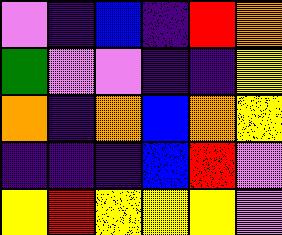[["violet", "indigo", "blue", "indigo", "red", "orange"], ["green", "violet", "violet", "indigo", "indigo", "yellow"], ["orange", "indigo", "orange", "blue", "orange", "yellow"], ["indigo", "indigo", "indigo", "blue", "red", "violet"], ["yellow", "red", "yellow", "yellow", "yellow", "violet"]]